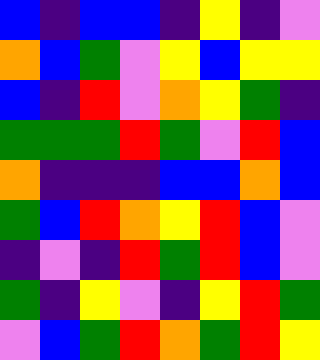[["blue", "indigo", "blue", "blue", "indigo", "yellow", "indigo", "violet"], ["orange", "blue", "green", "violet", "yellow", "blue", "yellow", "yellow"], ["blue", "indigo", "red", "violet", "orange", "yellow", "green", "indigo"], ["green", "green", "green", "red", "green", "violet", "red", "blue"], ["orange", "indigo", "indigo", "indigo", "blue", "blue", "orange", "blue"], ["green", "blue", "red", "orange", "yellow", "red", "blue", "violet"], ["indigo", "violet", "indigo", "red", "green", "red", "blue", "violet"], ["green", "indigo", "yellow", "violet", "indigo", "yellow", "red", "green"], ["violet", "blue", "green", "red", "orange", "green", "red", "yellow"]]